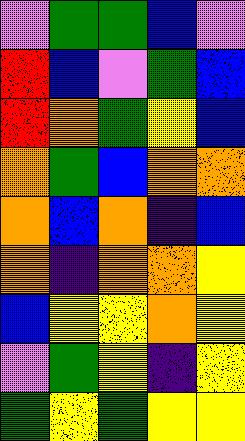[["violet", "green", "green", "blue", "violet"], ["red", "blue", "violet", "green", "blue"], ["red", "orange", "green", "yellow", "blue"], ["orange", "green", "blue", "orange", "orange"], ["orange", "blue", "orange", "indigo", "blue"], ["orange", "indigo", "orange", "orange", "yellow"], ["blue", "yellow", "yellow", "orange", "yellow"], ["violet", "green", "yellow", "indigo", "yellow"], ["green", "yellow", "green", "yellow", "yellow"]]